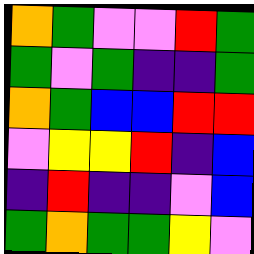[["orange", "green", "violet", "violet", "red", "green"], ["green", "violet", "green", "indigo", "indigo", "green"], ["orange", "green", "blue", "blue", "red", "red"], ["violet", "yellow", "yellow", "red", "indigo", "blue"], ["indigo", "red", "indigo", "indigo", "violet", "blue"], ["green", "orange", "green", "green", "yellow", "violet"]]